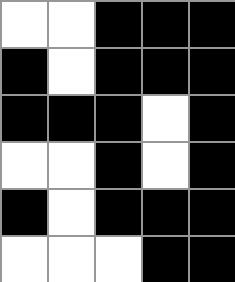[["white", "white", "black", "black", "black"], ["black", "white", "black", "black", "black"], ["black", "black", "black", "white", "black"], ["white", "white", "black", "white", "black"], ["black", "white", "black", "black", "black"], ["white", "white", "white", "black", "black"]]